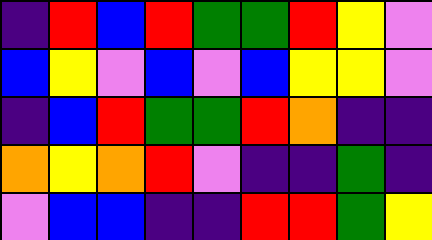[["indigo", "red", "blue", "red", "green", "green", "red", "yellow", "violet"], ["blue", "yellow", "violet", "blue", "violet", "blue", "yellow", "yellow", "violet"], ["indigo", "blue", "red", "green", "green", "red", "orange", "indigo", "indigo"], ["orange", "yellow", "orange", "red", "violet", "indigo", "indigo", "green", "indigo"], ["violet", "blue", "blue", "indigo", "indigo", "red", "red", "green", "yellow"]]